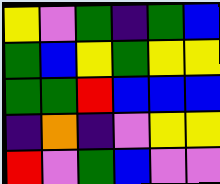[["yellow", "violet", "green", "indigo", "green", "blue"], ["green", "blue", "yellow", "green", "yellow", "yellow"], ["green", "green", "red", "blue", "blue", "blue"], ["indigo", "orange", "indigo", "violet", "yellow", "yellow"], ["red", "violet", "green", "blue", "violet", "violet"]]